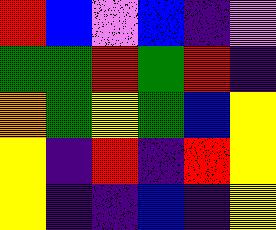[["red", "blue", "violet", "blue", "indigo", "violet"], ["green", "green", "red", "green", "red", "indigo"], ["orange", "green", "yellow", "green", "blue", "yellow"], ["yellow", "indigo", "red", "indigo", "red", "yellow"], ["yellow", "indigo", "indigo", "blue", "indigo", "yellow"]]